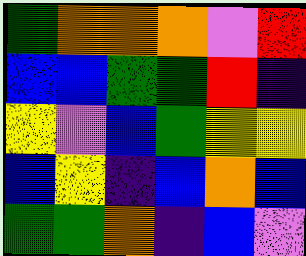[["green", "orange", "orange", "orange", "violet", "red"], ["blue", "blue", "green", "green", "red", "indigo"], ["yellow", "violet", "blue", "green", "yellow", "yellow"], ["blue", "yellow", "indigo", "blue", "orange", "blue"], ["green", "green", "orange", "indigo", "blue", "violet"]]